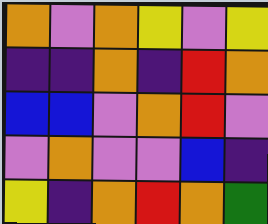[["orange", "violet", "orange", "yellow", "violet", "yellow"], ["indigo", "indigo", "orange", "indigo", "red", "orange"], ["blue", "blue", "violet", "orange", "red", "violet"], ["violet", "orange", "violet", "violet", "blue", "indigo"], ["yellow", "indigo", "orange", "red", "orange", "green"]]